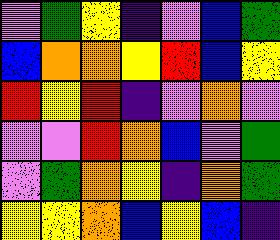[["violet", "green", "yellow", "indigo", "violet", "blue", "green"], ["blue", "orange", "orange", "yellow", "red", "blue", "yellow"], ["red", "yellow", "red", "indigo", "violet", "orange", "violet"], ["violet", "violet", "red", "orange", "blue", "violet", "green"], ["violet", "green", "orange", "yellow", "indigo", "orange", "green"], ["yellow", "yellow", "orange", "blue", "yellow", "blue", "indigo"]]